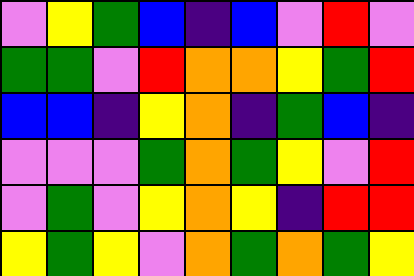[["violet", "yellow", "green", "blue", "indigo", "blue", "violet", "red", "violet"], ["green", "green", "violet", "red", "orange", "orange", "yellow", "green", "red"], ["blue", "blue", "indigo", "yellow", "orange", "indigo", "green", "blue", "indigo"], ["violet", "violet", "violet", "green", "orange", "green", "yellow", "violet", "red"], ["violet", "green", "violet", "yellow", "orange", "yellow", "indigo", "red", "red"], ["yellow", "green", "yellow", "violet", "orange", "green", "orange", "green", "yellow"]]